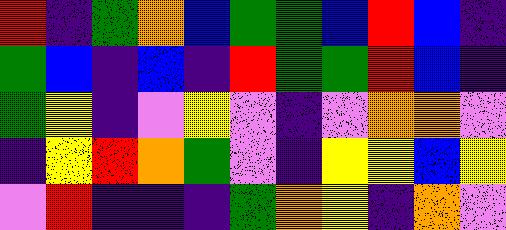[["red", "indigo", "green", "orange", "blue", "green", "green", "blue", "red", "blue", "indigo"], ["green", "blue", "indigo", "blue", "indigo", "red", "green", "green", "red", "blue", "indigo"], ["green", "yellow", "indigo", "violet", "yellow", "violet", "indigo", "violet", "orange", "orange", "violet"], ["indigo", "yellow", "red", "orange", "green", "violet", "indigo", "yellow", "yellow", "blue", "yellow"], ["violet", "red", "indigo", "indigo", "indigo", "green", "orange", "yellow", "indigo", "orange", "violet"]]